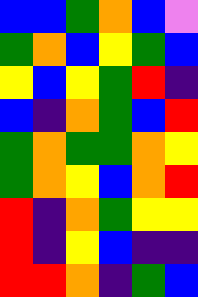[["blue", "blue", "green", "orange", "blue", "violet"], ["green", "orange", "blue", "yellow", "green", "blue"], ["yellow", "blue", "yellow", "green", "red", "indigo"], ["blue", "indigo", "orange", "green", "blue", "red"], ["green", "orange", "green", "green", "orange", "yellow"], ["green", "orange", "yellow", "blue", "orange", "red"], ["red", "indigo", "orange", "green", "yellow", "yellow"], ["red", "indigo", "yellow", "blue", "indigo", "indigo"], ["red", "red", "orange", "indigo", "green", "blue"]]